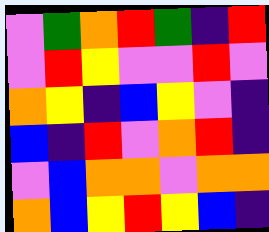[["violet", "green", "orange", "red", "green", "indigo", "red"], ["violet", "red", "yellow", "violet", "violet", "red", "violet"], ["orange", "yellow", "indigo", "blue", "yellow", "violet", "indigo"], ["blue", "indigo", "red", "violet", "orange", "red", "indigo"], ["violet", "blue", "orange", "orange", "violet", "orange", "orange"], ["orange", "blue", "yellow", "red", "yellow", "blue", "indigo"]]